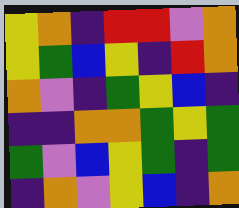[["yellow", "orange", "indigo", "red", "red", "violet", "orange"], ["yellow", "green", "blue", "yellow", "indigo", "red", "orange"], ["orange", "violet", "indigo", "green", "yellow", "blue", "indigo"], ["indigo", "indigo", "orange", "orange", "green", "yellow", "green"], ["green", "violet", "blue", "yellow", "green", "indigo", "green"], ["indigo", "orange", "violet", "yellow", "blue", "indigo", "orange"]]